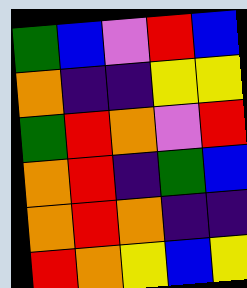[["green", "blue", "violet", "red", "blue"], ["orange", "indigo", "indigo", "yellow", "yellow"], ["green", "red", "orange", "violet", "red"], ["orange", "red", "indigo", "green", "blue"], ["orange", "red", "orange", "indigo", "indigo"], ["red", "orange", "yellow", "blue", "yellow"]]